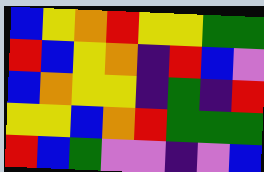[["blue", "yellow", "orange", "red", "yellow", "yellow", "green", "green"], ["red", "blue", "yellow", "orange", "indigo", "red", "blue", "violet"], ["blue", "orange", "yellow", "yellow", "indigo", "green", "indigo", "red"], ["yellow", "yellow", "blue", "orange", "red", "green", "green", "green"], ["red", "blue", "green", "violet", "violet", "indigo", "violet", "blue"]]